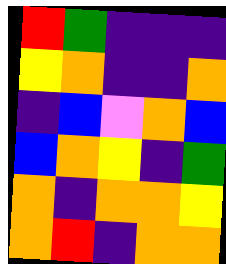[["red", "green", "indigo", "indigo", "indigo"], ["yellow", "orange", "indigo", "indigo", "orange"], ["indigo", "blue", "violet", "orange", "blue"], ["blue", "orange", "yellow", "indigo", "green"], ["orange", "indigo", "orange", "orange", "yellow"], ["orange", "red", "indigo", "orange", "orange"]]